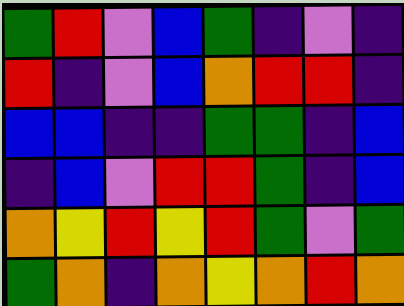[["green", "red", "violet", "blue", "green", "indigo", "violet", "indigo"], ["red", "indigo", "violet", "blue", "orange", "red", "red", "indigo"], ["blue", "blue", "indigo", "indigo", "green", "green", "indigo", "blue"], ["indigo", "blue", "violet", "red", "red", "green", "indigo", "blue"], ["orange", "yellow", "red", "yellow", "red", "green", "violet", "green"], ["green", "orange", "indigo", "orange", "yellow", "orange", "red", "orange"]]